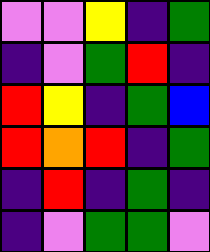[["violet", "violet", "yellow", "indigo", "green"], ["indigo", "violet", "green", "red", "indigo"], ["red", "yellow", "indigo", "green", "blue"], ["red", "orange", "red", "indigo", "green"], ["indigo", "red", "indigo", "green", "indigo"], ["indigo", "violet", "green", "green", "violet"]]